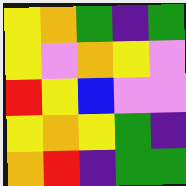[["yellow", "orange", "green", "indigo", "green"], ["yellow", "violet", "orange", "yellow", "violet"], ["red", "yellow", "blue", "violet", "violet"], ["yellow", "orange", "yellow", "green", "indigo"], ["orange", "red", "indigo", "green", "green"]]